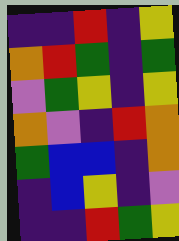[["indigo", "indigo", "red", "indigo", "yellow"], ["orange", "red", "green", "indigo", "green"], ["violet", "green", "yellow", "indigo", "yellow"], ["orange", "violet", "indigo", "red", "orange"], ["green", "blue", "blue", "indigo", "orange"], ["indigo", "blue", "yellow", "indigo", "violet"], ["indigo", "indigo", "red", "green", "yellow"]]